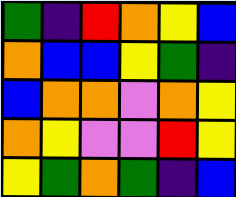[["green", "indigo", "red", "orange", "yellow", "blue"], ["orange", "blue", "blue", "yellow", "green", "indigo"], ["blue", "orange", "orange", "violet", "orange", "yellow"], ["orange", "yellow", "violet", "violet", "red", "yellow"], ["yellow", "green", "orange", "green", "indigo", "blue"]]